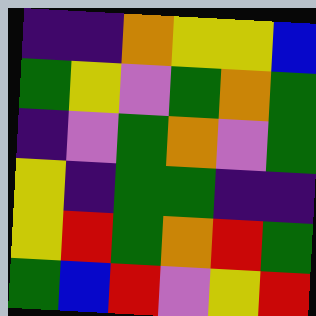[["indigo", "indigo", "orange", "yellow", "yellow", "blue"], ["green", "yellow", "violet", "green", "orange", "green"], ["indigo", "violet", "green", "orange", "violet", "green"], ["yellow", "indigo", "green", "green", "indigo", "indigo"], ["yellow", "red", "green", "orange", "red", "green"], ["green", "blue", "red", "violet", "yellow", "red"]]